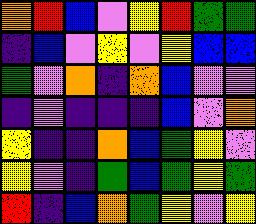[["orange", "red", "blue", "violet", "yellow", "red", "green", "green"], ["indigo", "blue", "violet", "yellow", "violet", "yellow", "blue", "blue"], ["green", "violet", "orange", "indigo", "orange", "blue", "violet", "violet"], ["indigo", "violet", "indigo", "indigo", "indigo", "blue", "violet", "orange"], ["yellow", "indigo", "indigo", "orange", "blue", "green", "yellow", "violet"], ["yellow", "violet", "indigo", "green", "blue", "green", "yellow", "green"], ["red", "indigo", "blue", "orange", "green", "yellow", "violet", "yellow"]]